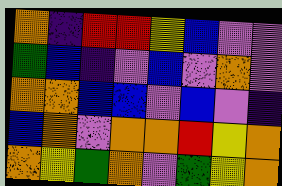[["orange", "indigo", "red", "red", "yellow", "blue", "violet", "violet"], ["green", "blue", "indigo", "violet", "blue", "violet", "orange", "violet"], ["orange", "orange", "blue", "blue", "violet", "blue", "violet", "indigo"], ["blue", "orange", "violet", "orange", "orange", "red", "yellow", "orange"], ["orange", "yellow", "green", "orange", "violet", "green", "yellow", "orange"]]